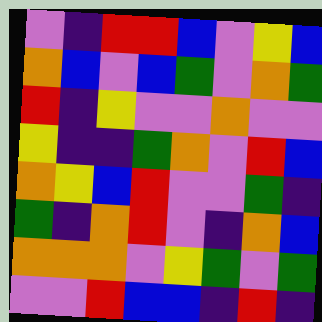[["violet", "indigo", "red", "red", "blue", "violet", "yellow", "blue"], ["orange", "blue", "violet", "blue", "green", "violet", "orange", "green"], ["red", "indigo", "yellow", "violet", "violet", "orange", "violet", "violet"], ["yellow", "indigo", "indigo", "green", "orange", "violet", "red", "blue"], ["orange", "yellow", "blue", "red", "violet", "violet", "green", "indigo"], ["green", "indigo", "orange", "red", "violet", "indigo", "orange", "blue"], ["orange", "orange", "orange", "violet", "yellow", "green", "violet", "green"], ["violet", "violet", "red", "blue", "blue", "indigo", "red", "indigo"]]